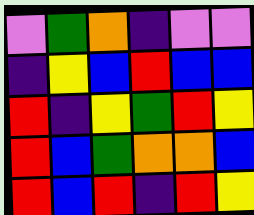[["violet", "green", "orange", "indigo", "violet", "violet"], ["indigo", "yellow", "blue", "red", "blue", "blue"], ["red", "indigo", "yellow", "green", "red", "yellow"], ["red", "blue", "green", "orange", "orange", "blue"], ["red", "blue", "red", "indigo", "red", "yellow"]]